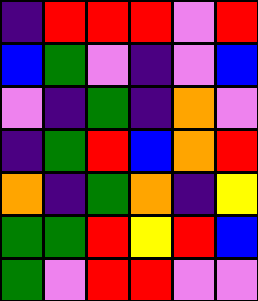[["indigo", "red", "red", "red", "violet", "red"], ["blue", "green", "violet", "indigo", "violet", "blue"], ["violet", "indigo", "green", "indigo", "orange", "violet"], ["indigo", "green", "red", "blue", "orange", "red"], ["orange", "indigo", "green", "orange", "indigo", "yellow"], ["green", "green", "red", "yellow", "red", "blue"], ["green", "violet", "red", "red", "violet", "violet"]]